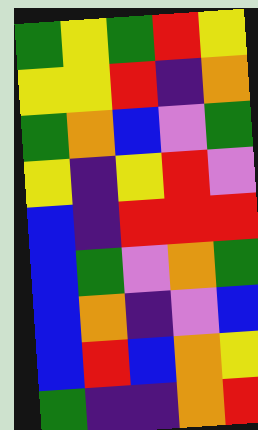[["green", "yellow", "green", "red", "yellow"], ["yellow", "yellow", "red", "indigo", "orange"], ["green", "orange", "blue", "violet", "green"], ["yellow", "indigo", "yellow", "red", "violet"], ["blue", "indigo", "red", "red", "red"], ["blue", "green", "violet", "orange", "green"], ["blue", "orange", "indigo", "violet", "blue"], ["blue", "red", "blue", "orange", "yellow"], ["green", "indigo", "indigo", "orange", "red"]]